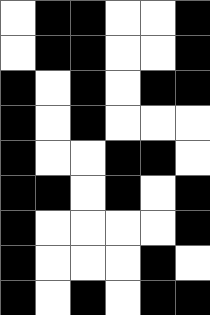[["white", "black", "black", "white", "white", "black"], ["white", "black", "black", "white", "white", "black"], ["black", "white", "black", "white", "black", "black"], ["black", "white", "black", "white", "white", "white"], ["black", "white", "white", "black", "black", "white"], ["black", "black", "white", "black", "white", "black"], ["black", "white", "white", "white", "white", "black"], ["black", "white", "white", "white", "black", "white"], ["black", "white", "black", "white", "black", "black"]]